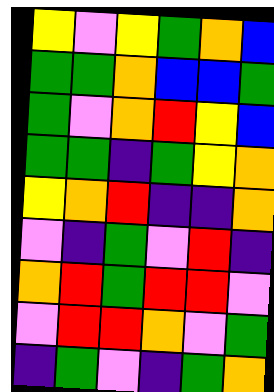[["yellow", "violet", "yellow", "green", "orange", "blue"], ["green", "green", "orange", "blue", "blue", "green"], ["green", "violet", "orange", "red", "yellow", "blue"], ["green", "green", "indigo", "green", "yellow", "orange"], ["yellow", "orange", "red", "indigo", "indigo", "orange"], ["violet", "indigo", "green", "violet", "red", "indigo"], ["orange", "red", "green", "red", "red", "violet"], ["violet", "red", "red", "orange", "violet", "green"], ["indigo", "green", "violet", "indigo", "green", "orange"]]